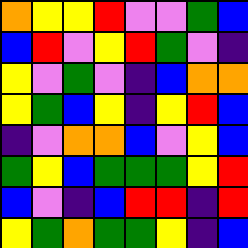[["orange", "yellow", "yellow", "red", "violet", "violet", "green", "blue"], ["blue", "red", "violet", "yellow", "red", "green", "violet", "indigo"], ["yellow", "violet", "green", "violet", "indigo", "blue", "orange", "orange"], ["yellow", "green", "blue", "yellow", "indigo", "yellow", "red", "blue"], ["indigo", "violet", "orange", "orange", "blue", "violet", "yellow", "blue"], ["green", "yellow", "blue", "green", "green", "green", "yellow", "red"], ["blue", "violet", "indigo", "blue", "red", "red", "indigo", "red"], ["yellow", "green", "orange", "green", "green", "yellow", "indigo", "blue"]]